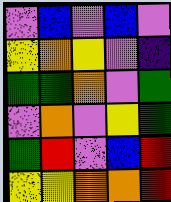[["violet", "blue", "violet", "blue", "violet"], ["yellow", "orange", "yellow", "violet", "indigo"], ["green", "green", "orange", "violet", "green"], ["violet", "orange", "violet", "yellow", "green"], ["green", "red", "violet", "blue", "red"], ["yellow", "yellow", "orange", "orange", "red"]]